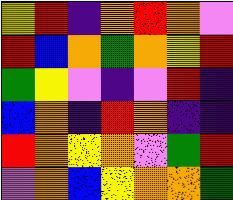[["yellow", "red", "indigo", "orange", "red", "orange", "violet"], ["red", "blue", "orange", "green", "orange", "yellow", "red"], ["green", "yellow", "violet", "indigo", "violet", "red", "indigo"], ["blue", "orange", "indigo", "red", "orange", "indigo", "indigo"], ["red", "orange", "yellow", "orange", "violet", "green", "red"], ["violet", "orange", "blue", "yellow", "orange", "orange", "green"]]